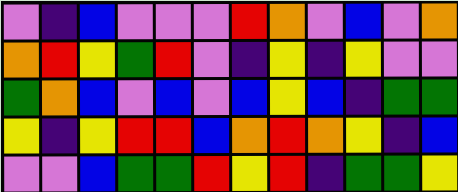[["violet", "indigo", "blue", "violet", "violet", "violet", "red", "orange", "violet", "blue", "violet", "orange"], ["orange", "red", "yellow", "green", "red", "violet", "indigo", "yellow", "indigo", "yellow", "violet", "violet"], ["green", "orange", "blue", "violet", "blue", "violet", "blue", "yellow", "blue", "indigo", "green", "green"], ["yellow", "indigo", "yellow", "red", "red", "blue", "orange", "red", "orange", "yellow", "indigo", "blue"], ["violet", "violet", "blue", "green", "green", "red", "yellow", "red", "indigo", "green", "green", "yellow"]]